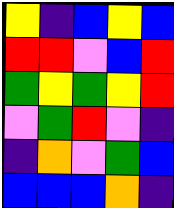[["yellow", "indigo", "blue", "yellow", "blue"], ["red", "red", "violet", "blue", "red"], ["green", "yellow", "green", "yellow", "red"], ["violet", "green", "red", "violet", "indigo"], ["indigo", "orange", "violet", "green", "blue"], ["blue", "blue", "blue", "orange", "indigo"]]